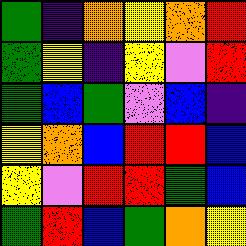[["green", "indigo", "orange", "yellow", "orange", "red"], ["green", "yellow", "indigo", "yellow", "violet", "red"], ["green", "blue", "green", "violet", "blue", "indigo"], ["yellow", "orange", "blue", "red", "red", "blue"], ["yellow", "violet", "red", "red", "green", "blue"], ["green", "red", "blue", "green", "orange", "yellow"]]